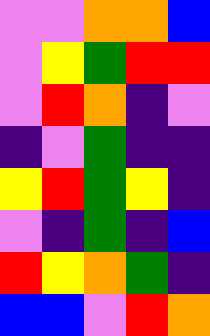[["violet", "violet", "orange", "orange", "blue"], ["violet", "yellow", "green", "red", "red"], ["violet", "red", "orange", "indigo", "violet"], ["indigo", "violet", "green", "indigo", "indigo"], ["yellow", "red", "green", "yellow", "indigo"], ["violet", "indigo", "green", "indigo", "blue"], ["red", "yellow", "orange", "green", "indigo"], ["blue", "blue", "violet", "red", "orange"]]